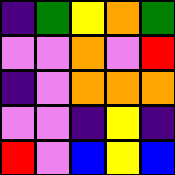[["indigo", "green", "yellow", "orange", "green"], ["violet", "violet", "orange", "violet", "red"], ["indigo", "violet", "orange", "orange", "orange"], ["violet", "violet", "indigo", "yellow", "indigo"], ["red", "violet", "blue", "yellow", "blue"]]